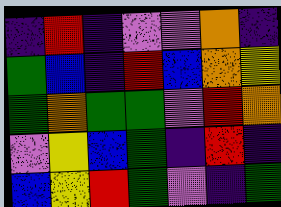[["indigo", "red", "indigo", "violet", "violet", "orange", "indigo"], ["green", "blue", "indigo", "red", "blue", "orange", "yellow"], ["green", "orange", "green", "green", "violet", "red", "orange"], ["violet", "yellow", "blue", "green", "indigo", "red", "indigo"], ["blue", "yellow", "red", "green", "violet", "indigo", "green"]]